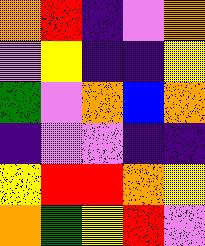[["orange", "red", "indigo", "violet", "orange"], ["violet", "yellow", "indigo", "indigo", "yellow"], ["green", "violet", "orange", "blue", "orange"], ["indigo", "violet", "violet", "indigo", "indigo"], ["yellow", "red", "red", "orange", "yellow"], ["orange", "green", "yellow", "red", "violet"]]